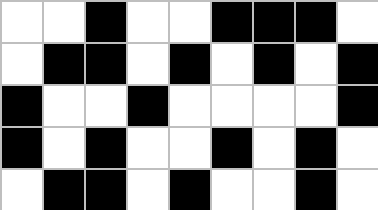[["white", "white", "black", "white", "white", "black", "black", "black", "white"], ["white", "black", "black", "white", "black", "white", "black", "white", "black"], ["black", "white", "white", "black", "white", "white", "white", "white", "black"], ["black", "white", "black", "white", "white", "black", "white", "black", "white"], ["white", "black", "black", "white", "black", "white", "white", "black", "white"]]